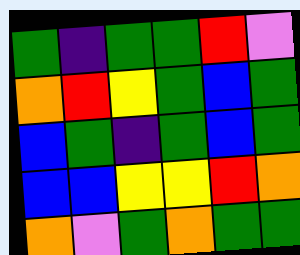[["green", "indigo", "green", "green", "red", "violet"], ["orange", "red", "yellow", "green", "blue", "green"], ["blue", "green", "indigo", "green", "blue", "green"], ["blue", "blue", "yellow", "yellow", "red", "orange"], ["orange", "violet", "green", "orange", "green", "green"]]